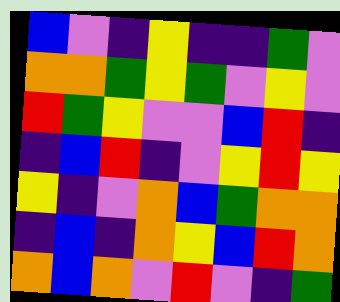[["blue", "violet", "indigo", "yellow", "indigo", "indigo", "green", "violet"], ["orange", "orange", "green", "yellow", "green", "violet", "yellow", "violet"], ["red", "green", "yellow", "violet", "violet", "blue", "red", "indigo"], ["indigo", "blue", "red", "indigo", "violet", "yellow", "red", "yellow"], ["yellow", "indigo", "violet", "orange", "blue", "green", "orange", "orange"], ["indigo", "blue", "indigo", "orange", "yellow", "blue", "red", "orange"], ["orange", "blue", "orange", "violet", "red", "violet", "indigo", "green"]]